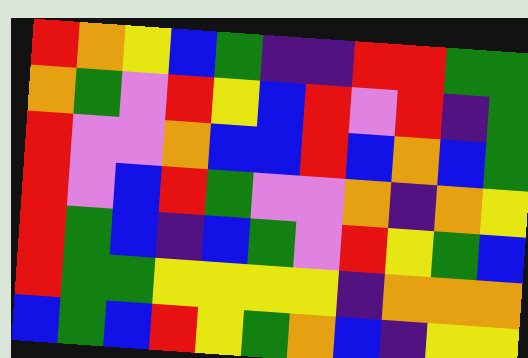[["red", "orange", "yellow", "blue", "green", "indigo", "indigo", "red", "red", "green", "green"], ["orange", "green", "violet", "red", "yellow", "blue", "red", "violet", "red", "indigo", "green"], ["red", "violet", "violet", "orange", "blue", "blue", "red", "blue", "orange", "blue", "green"], ["red", "violet", "blue", "red", "green", "violet", "violet", "orange", "indigo", "orange", "yellow"], ["red", "green", "blue", "indigo", "blue", "green", "violet", "red", "yellow", "green", "blue"], ["red", "green", "green", "yellow", "yellow", "yellow", "yellow", "indigo", "orange", "orange", "orange"], ["blue", "green", "blue", "red", "yellow", "green", "orange", "blue", "indigo", "yellow", "yellow"]]